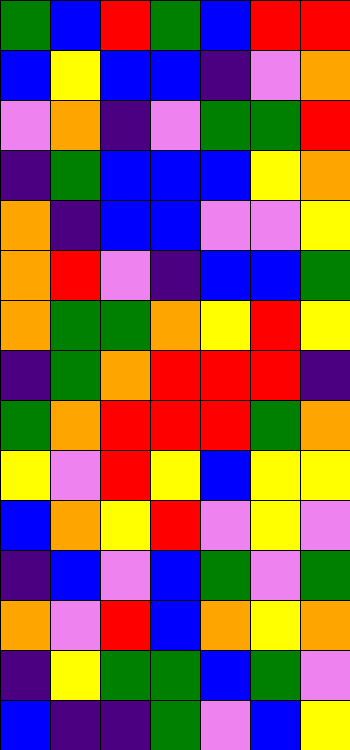[["green", "blue", "red", "green", "blue", "red", "red"], ["blue", "yellow", "blue", "blue", "indigo", "violet", "orange"], ["violet", "orange", "indigo", "violet", "green", "green", "red"], ["indigo", "green", "blue", "blue", "blue", "yellow", "orange"], ["orange", "indigo", "blue", "blue", "violet", "violet", "yellow"], ["orange", "red", "violet", "indigo", "blue", "blue", "green"], ["orange", "green", "green", "orange", "yellow", "red", "yellow"], ["indigo", "green", "orange", "red", "red", "red", "indigo"], ["green", "orange", "red", "red", "red", "green", "orange"], ["yellow", "violet", "red", "yellow", "blue", "yellow", "yellow"], ["blue", "orange", "yellow", "red", "violet", "yellow", "violet"], ["indigo", "blue", "violet", "blue", "green", "violet", "green"], ["orange", "violet", "red", "blue", "orange", "yellow", "orange"], ["indigo", "yellow", "green", "green", "blue", "green", "violet"], ["blue", "indigo", "indigo", "green", "violet", "blue", "yellow"]]